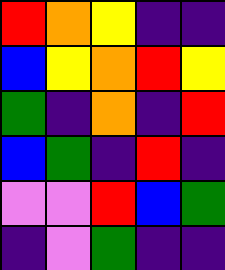[["red", "orange", "yellow", "indigo", "indigo"], ["blue", "yellow", "orange", "red", "yellow"], ["green", "indigo", "orange", "indigo", "red"], ["blue", "green", "indigo", "red", "indigo"], ["violet", "violet", "red", "blue", "green"], ["indigo", "violet", "green", "indigo", "indigo"]]